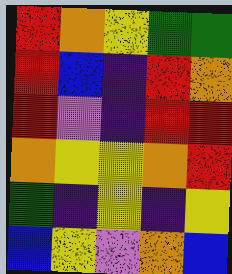[["red", "orange", "yellow", "green", "green"], ["red", "blue", "indigo", "red", "orange"], ["red", "violet", "indigo", "red", "red"], ["orange", "yellow", "yellow", "orange", "red"], ["green", "indigo", "yellow", "indigo", "yellow"], ["blue", "yellow", "violet", "orange", "blue"]]